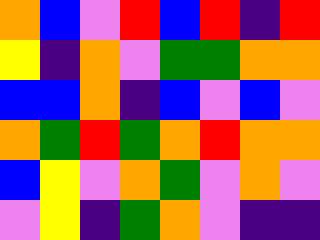[["orange", "blue", "violet", "red", "blue", "red", "indigo", "red"], ["yellow", "indigo", "orange", "violet", "green", "green", "orange", "orange"], ["blue", "blue", "orange", "indigo", "blue", "violet", "blue", "violet"], ["orange", "green", "red", "green", "orange", "red", "orange", "orange"], ["blue", "yellow", "violet", "orange", "green", "violet", "orange", "violet"], ["violet", "yellow", "indigo", "green", "orange", "violet", "indigo", "indigo"]]